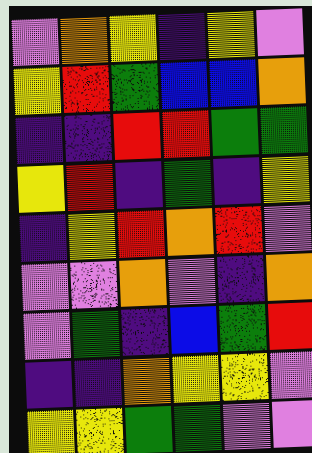[["violet", "orange", "yellow", "indigo", "yellow", "violet"], ["yellow", "red", "green", "blue", "blue", "orange"], ["indigo", "indigo", "red", "red", "green", "green"], ["yellow", "red", "indigo", "green", "indigo", "yellow"], ["indigo", "yellow", "red", "orange", "red", "violet"], ["violet", "violet", "orange", "violet", "indigo", "orange"], ["violet", "green", "indigo", "blue", "green", "red"], ["indigo", "indigo", "orange", "yellow", "yellow", "violet"], ["yellow", "yellow", "green", "green", "violet", "violet"]]